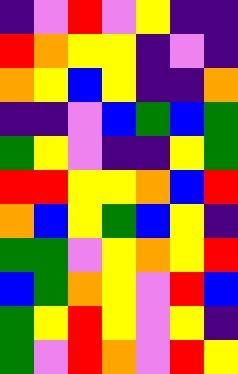[["indigo", "violet", "red", "violet", "yellow", "indigo", "indigo"], ["red", "orange", "yellow", "yellow", "indigo", "violet", "indigo"], ["orange", "yellow", "blue", "yellow", "indigo", "indigo", "orange"], ["indigo", "indigo", "violet", "blue", "green", "blue", "green"], ["green", "yellow", "violet", "indigo", "indigo", "yellow", "green"], ["red", "red", "yellow", "yellow", "orange", "blue", "red"], ["orange", "blue", "yellow", "green", "blue", "yellow", "indigo"], ["green", "green", "violet", "yellow", "orange", "yellow", "red"], ["blue", "green", "orange", "yellow", "violet", "red", "blue"], ["green", "yellow", "red", "yellow", "violet", "yellow", "indigo"], ["green", "violet", "red", "orange", "violet", "red", "yellow"]]